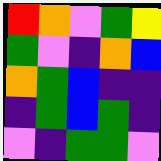[["red", "orange", "violet", "green", "yellow"], ["green", "violet", "indigo", "orange", "blue"], ["orange", "green", "blue", "indigo", "indigo"], ["indigo", "green", "blue", "green", "indigo"], ["violet", "indigo", "green", "green", "violet"]]